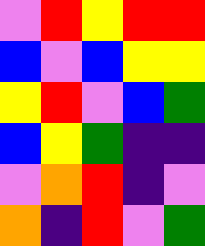[["violet", "red", "yellow", "red", "red"], ["blue", "violet", "blue", "yellow", "yellow"], ["yellow", "red", "violet", "blue", "green"], ["blue", "yellow", "green", "indigo", "indigo"], ["violet", "orange", "red", "indigo", "violet"], ["orange", "indigo", "red", "violet", "green"]]